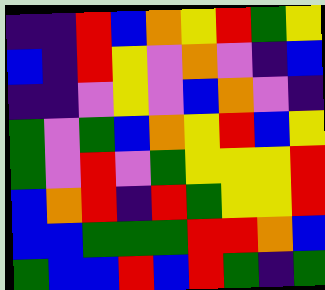[["indigo", "indigo", "red", "blue", "orange", "yellow", "red", "green", "yellow"], ["blue", "indigo", "red", "yellow", "violet", "orange", "violet", "indigo", "blue"], ["indigo", "indigo", "violet", "yellow", "violet", "blue", "orange", "violet", "indigo"], ["green", "violet", "green", "blue", "orange", "yellow", "red", "blue", "yellow"], ["green", "violet", "red", "violet", "green", "yellow", "yellow", "yellow", "red"], ["blue", "orange", "red", "indigo", "red", "green", "yellow", "yellow", "red"], ["blue", "blue", "green", "green", "green", "red", "red", "orange", "blue"], ["green", "blue", "blue", "red", "blue", "red", "green", "indigo", "green"]]